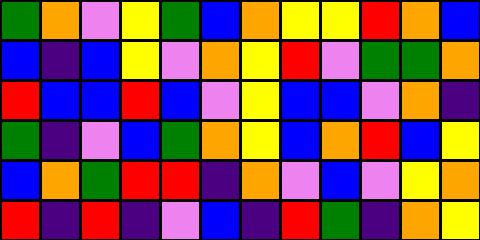[["green", "orange", "violet", "yellow", "green", "blue", "orange", "yellow", "yellow", "red", "orange", "blue"], ["blue", "indigo", "blue", "yellow", "violet", "orange", "yellow", "red", "violet", "green", "green", "orange"], ["red", "blue", "blue", "red", "blue", "violet", "yellow", "blue", "blue", "violet", "orange", "indigo"], ["green", "indigo", "violet", "blue", "green", "orange", "yellow", "blue", "orange", "red", "blue", "yellow"], ["blue", "orange", "green", "red", "red", "indigo", "orange", "violet", "blue", "violet", "yellow", "orange"], ["red", "indigo", "red", "indigo", "violet", "blue", "indigo", "red", "green", "indigo", "orange", "yellow"]]